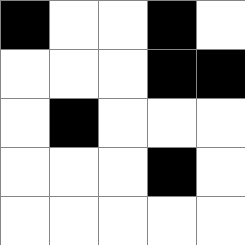[["black", "white", "white", "black", "white"], ["white", "white", "white", "black", "black"], ["white", "black", "white", "white", "white"], ["white", "white", "white", "black", "white"], ["white", "white", "white", "white", "white"]]